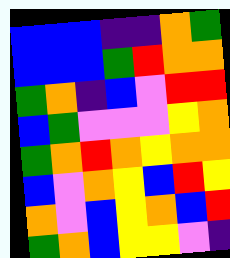[["blue", "blue", "blue", "indigo", "indigo", "orange", "green"], ["blue", "blue", "blue", "green", "red", "orange", "orange"], ["green", "orange", "indigo", "blue", "violet", "red", "red"], ["blue", "green", "violet", "violet", "violet", "yellow", "orange"], ["green", "orange", "red", "orange", "yellow", "orange", "orange"], ["blue", "violet", "orange", "yellow", "blue", "red", "yellow"], ["orange", "violet", "blue", "yellow", "orange", "blue", "red"], ["green", "orange", "blue", "yellow", "yellow", "violet", "indigo"]]